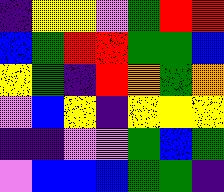[["indigo", "yellow", "yellow", "violet", "green", "red", "red"], ["blue", "green", "red", "red", "green", "green", "blue"], ["yellow", "green", "indigo", "red", "orange", "green", "orange"], ["violet", "blue", "yellow", "indigo", "yellow", "yellow", "yellow"], ["indigo", "indigo", "violet", "violet", "green", "blue", "green"], ["violet", "blue", "blue", "blue", "green", "green", "indigo"]]